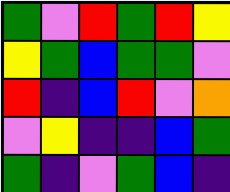[["green", "violet", "red", "green", "red", "yellow"], ["yellow", "green", "blue", "green", "green", "violet"], ["red", "indigo", "blue", "red", "violet", "orange"], ["violet", "yellow", "indigo", "indigo", "blue", "green"], ["green", "indigo", "violet", "green", "blue", "indigo"]]